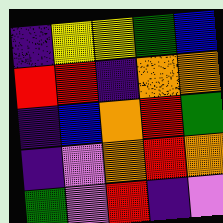[["indigo", "yellow", "yellow", "green", "blue"], ["red", "red", "indigo", "orange", "orange"], ["indigo", "blue", "orange", "red", "green"], ["indigo", "violet", "orange", "red", "orange"], ["green", "violet", "red", "indigo", "violet"]]